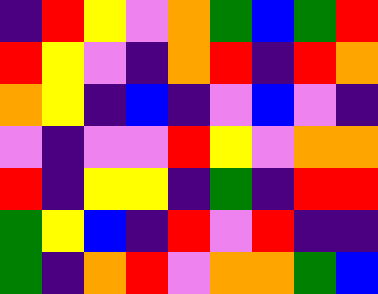[["indigo", "red", "yellow", "violet", "orange", "green", "blue", "green", "red"], ["red", "yellow", "violet", "indigo", "orange", "red", "indigo", "red", "orange"], ["orange", "yellow", "indigo", "blue", "indigo", "violet", "blue", "violet", "indigo"], ["violet", "indigo", "violet", "violet", "red", "yellow", "violet", "orange", "orange"], ["red", "indigo", "yellow", "yellow", "indigo", "green", "indigo", "red", "red"], ["green", "yellow", "blue", "indigo", "red", "violet", "red", "indigo", "indigo"], ["green", "indigo", "orange", "red", "violet", "orange", "orange", "green", "blue"]]